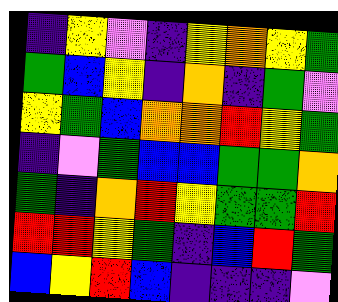[["indigo", "yellow", "violet", "indigo", "yellow", "orange", "yellow", "green"], ["green", "blue", "yellow", "indigo", "orange", "indigo", "green", "violet"], ["yellow", "green", "blue", "orange", "orange", "red", "yellow", "green"], ["indigo", "violet", "green", "blue", "blue", "green", "green", "orange"], ["green", "indigo", "orange", "red", "yellow", "green", "green", "red"], ["red", "red", "yellow", "green", "indigo", "blue", "red", "green"], ["blue", "yellow", "red", "blue", "indigo", "indigo", "indigo", "violet"]]